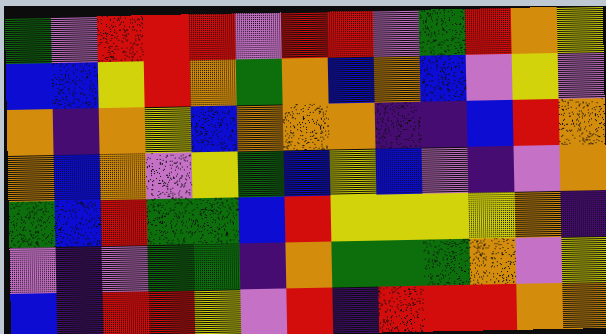[["green", "violet", "red", "red", "red", "violet", "red", "red", "violet", "green", "red", "orange", "yellow"], ["blue", "blue", "yellow", "red", "orange", "green", "orange", "blue", "orange", "blue", "violet", "yellow", "violet"], ["orange", "indigo", "orange", "yellow", "blue", "orange", "orange", "orange", "indigo", "indigo", "blue", "red", "orange"], ["orange", "blue", "orange", "violet", "yellow", "green", "blue", "yellow", "blue", "violet", "indigo", "violet", "orange"], ["green", "blue", "red", "green", "green", "blue", "red", "yellow", "yellow", "yellow", "yellow", "orange", "indigo"], ["violet", "indigo", "violet", "green", "green", "indigo", "orange", "green", "green", "green", "orange", "violet", "yellow"], ["blue", "indigo", "red", "red", "yellow", "violet", "red", "indigo", "red", "red", "red", "orange", "orange"]]